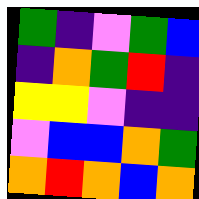[["green", "indigo", "violet", "green", "blue"], ["indigo", "orange", "green", "red", "indigo"], ["yellow", "yellow", "violet", "indigo", "indigo"], ["violet", "blue", "blue", "orange", "green"], ["orange", "red", "orange", "blue", "orange"]]